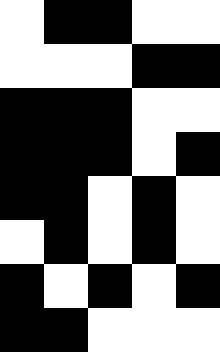[["white", "black", "black", "white", "white"], ["white", "white", "white", "black", "black"], ["black", "black", "black", "white", "white"], ["black", "black", "black", "white", "black"], ["black", "black", "white", "black", "white"], ["white", "black", "white", "black", "white"], ["black", "white", "black", "white", "black"], ["black", "black", "white", "white", "white"]]